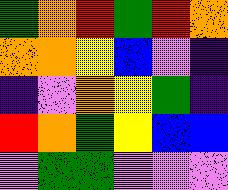[["green", "orange", "red", "green", "red", "orange"], ["orange", "orange", "yellow", "blue", "violet", "indigo"], ["indigo", "violet", "orange", "yellow", "green", "indigo"], ["red", "orange", "green", "yellow", "blue", "blue"], ["violet", "green", "green", "violet", "violet", "violet"]]